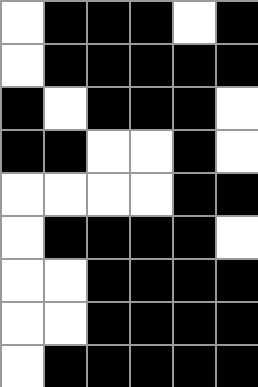[["white", "black", "black", "black", "white", "black"], ["white", "black", "black", "black", "black", "black"], ["black", "white", "black", "black", "black", "white"], ["black", "black", "white", "white", "black", "white"], ["white", "white", "white", "white", "black", "black"], ["white", "black", "black", "black", "black", "white"], ["white", "white", "black", "black", "black", "black"], ["white", "white", "black", "black", "black", "black"], ["white", "black", "black", "black", "black", "black"]]